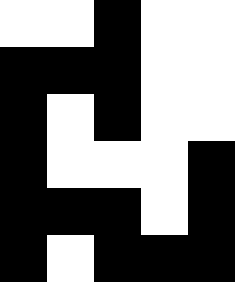[["white", "white", "black", "white", "white"], ["black", "black", "black", "white", "white"], ["black", "white", "black", "white", "white"], ["black", "white", "white", "white", "black"], ["black", "black", "black", "white", "black"], ["black", "white", "black", "black", "black"]]